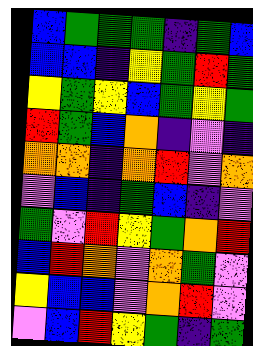[["blue", "green", "green", "green", "indigo", "green", "blue"], ["blue", "blue", "indigo", "yellow", "green", "red", "green"], ["yellow", "green", "yellow", "blue", "green", "yellow", "green"], ["red", "green", "blue", "orange", "indigo", "violet", "indigo"], ["orange", "orange", "indigo", "orange", "red", "violet", "orange"], ["violet", "blue", "indigo", "green", "blue", "indigo", "violet"], ["green", "violet", "red", "yellow", "green", "orange", "red"], ["blue", "red", "orange", "violet", "orange", "green", "violet"], ["yellow", "blue", "blue", "violet", "orange", "red", "violet"], ["violet", "blue", "red", "yellow", "green", "indigo", "green"]]